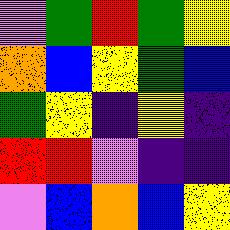[["violet", "green", "red", "green", "yellow"], ["orange", "blue", "yellow", "green", "blue"], ["green", "yellow", "indigo", "yellow", "indigo"], ["red", "red", "violet", "indigo", "indigo"], ["violet", "blue", "orange", "blue", "yellow"]]